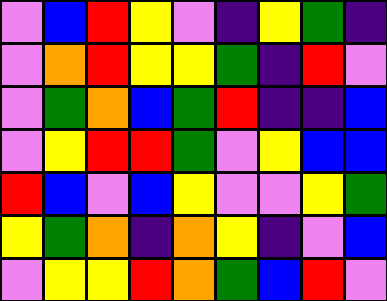[["violet", "blue", "red", "yellow", "violet", "indigo", "yellow", "green", "indigo"], ["violet", "orange", "red", "yellow", "yellow", "green", "indigo", "red", "violet"], ["violet", "green", "orange", "blue", "green", "red", "indigo", "indigo", "blue"], ["violet", "yellow", "red", "red", "green", "violet", "yellow", "blue", "blue"], ["red", "blue", "violet", "blue", "yellow", "violet", "violet", "yellow", "green"], ["yellow", "green", "orange", "indigo", "orange", "yellow", "indigo", "violet", "blue"], ["violet", "yellow", "yellow", "red", "orange", "green", "blue", "red", "violet"]]